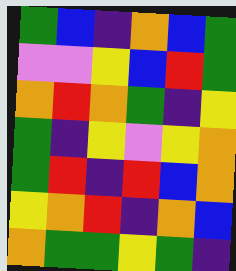[["green", "blue", "indigo", "orange", "blue", "green"], ["violet", "violet", "yellow", "blue", "red", "green"], ["orange", "red", "orange", "green", "indigo", "yellow"], ["green", "indigo", "yellow", "violet", "yellow", "orange"], ["green", "red", "indigo", "red", "blue", "orange"], ["yellow", "orange", "red", "indigo", "orange", "blue"], ["orange", "green", "green", "yellow", "green", "indigo"]]